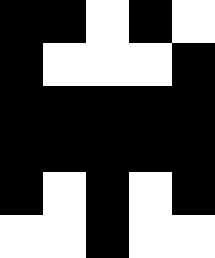[["black", "black", "white", "black", "white"], ["black", "white", "white", "white", "black"], ["black", "black", "black", "black", "black"], ["black", "black", "black", "black", "black"], ["black", "white", "black", "white", "black"], ["white", "white", "black", "white", "white"]]